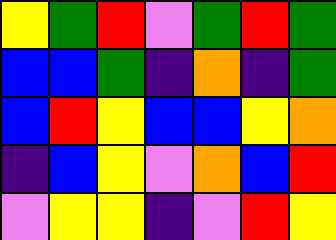[["yellow", "green", "red", "violet", "green", "red", "green"], ["blue", "blue", "green", "indigo", "orange", "indigo", "green"], ["blue", "red", "yellow", "blue", "blue", "yellow", "orange"], ["indigo", "blue", "yellow", "violet", "orange", "blue", "red"], ["violet", "yellow", "yellow", "indigo", "violet", "red", "yellow"]]